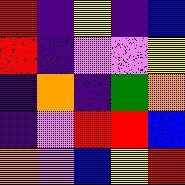[["red", "indigo", "yellow", "indigo", "blue"], ["red", "indigo", "violet", "violet", "yellow"], ["indigo", "orange", "indigo", "green", "orange"], ["indigo", "violet", "red", "red", "blue"], ["orange", "violet", "blue", "yellow", "red"]]